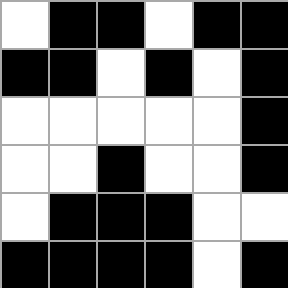[["white", "black", "black", "white", "black", "black"], ["black", "black", "white", "black", "white", "black"], ["white", "white", "white", "white", "white", "black"], ["white", "white", "black", "white", "white", "black"], ["white", "black", "black", "black", "white", "white"], ["black", "black", "black", "black", "white", "black"]]